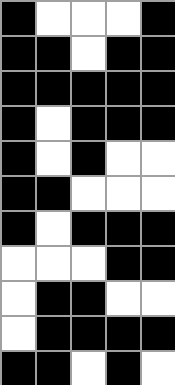[["black", "white", "white", "white", "black"], ["black", "black", "white", "black", "black"], ["black", "black", "black", "black", "black"], ["black", "white", "black", "black", "black"], ["black", "white", "black", "white", "white"], ["black", "black", "white", "white", "white"], ["black", "white", "black", "black", "black"], ["white", "white", "white", "black", "black"], ["white", "black", "black", "white", "white"], ["white", "black", "black", "black", "black"], ["black", "black", "white", "black", "white"]]